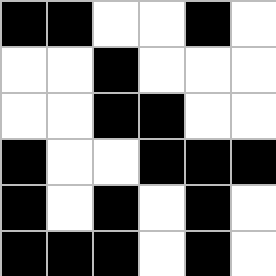[["black", "black", "white", "white", "black", "white"], ["white", "white", "black", "white", "white", "white"], ["white", "white", "black", "black", "white", "white"], ["black", "white", "white", "black", "black", "black"], ["black", "white", "black", "white", "black", "white"], ["black", "black", "black", "white", "black", "white"]]